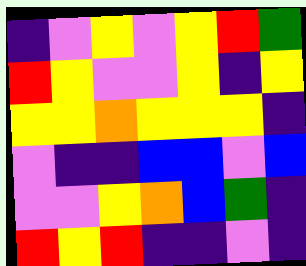[["indigo", "violet", "yellow", "violet", "yellow", "red", "green"], ["red", "yellow", "violet", "violet", "yellow", "indigo", "yellow"], ["yellow", "yellow", "orange", "yellow", "yellow", "yellow", "indigo"], ["violet", "indigo", "indigo", "blue", "blue", "violet", "blue"], ["violet", "violet", "yellow", "orange", "blue", "green", "indigo"], ["red", "yellow", "red", "indigo", "indigo", "violet", "indigo"]]